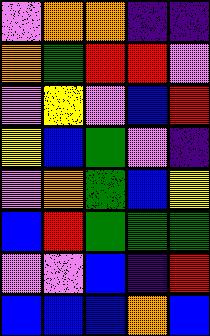[["violet", "orange", "orange", "indigo", "indigo"], ["orange", "green", "red", "red", "violet"], ["violet", "yellow", "violet", "blue", "red"], ["yellow", "blue", "green", "violet", "indigo"], ["violet", "orange", "green", "blue", "yellow"], ["blue", "red", "green", "green", "green"], ["violet", "violet", "blue", "indigo", "red"], ["blue", "blue", "blue", "orange", "blue"]]